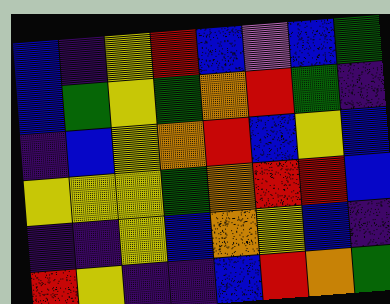[["blue", "indigo", "yellow", "red", "blue", "violet", "blue", "green"], ["blue", "green", "yellow", "green", "orange", "red", "green", "indigo"], ["indigo", "blue", "yellow", "orange", "red", "blue", "yellow", "blue"], ["yellow", "yellow", "yellow", "green", "orange", "red", "red", "blue"], ["indigo", "indigo", "yellow", "blue", "orange", "yellow", "blue", "indigo"], ["red", "yellow", "indigo", "indigo", "blue", "red", "orange", "green"]]